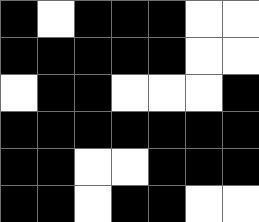[["black", "white", "black", "black", "black", "white", "white"], ["black", "black", "black", "black", "black", "white", "white"], ["white", "black", "black", "white", "white", "white", "black"], ["black", "black", "black", "black", "black", "black", "black"], ["black", "black", "white", "white", "black", "black", "black"], ["black", "black", "white", "black", "black", "white", "white"]]